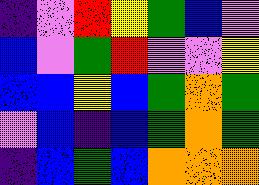[["indigo", "violet", "red", "yellow", "green", "blue", "violet"], ["blue", "violet", "green", "red", "violet", "violet", "yellow"], ["blue", "blue", "yellow", "blue", "green", "orange", "green"], ["violet", "blue", "indigo", "blue", "green", "orange", "green"], ["indigo", "blue", "green", "blue", "orange", "orange", "orange"]]